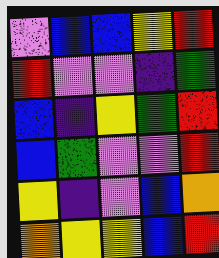[["violet", "blue", "blue", "yellow", "red"], ["red", "violet", "violet", "indigo", "green"], ["blue", "indigo", "yellow", "green", "red"], ["blue", "green", "violet", "violet", "red"], ["yellow", "indigo", "violet", "blue", "orange"], ["orange", "yellow", "yellow", "blue", "red"]]